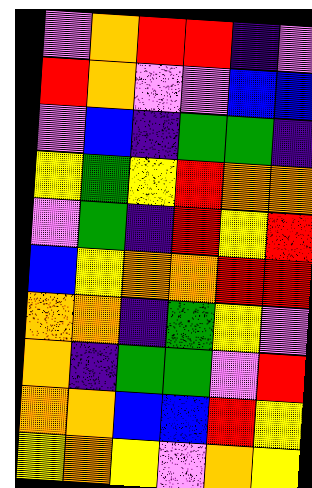[["violet", "orange", "red", "red", "indigo", "violet"], ["red", "orange", "violet", "violet", "blue", "blue"], ["violet", "blue", "indigo", "green", "green", "indigo"], ["yellow", "green", "yellow", "red", "orange", "orange"], ["violet", "green", "indigo", "red", "yellow", "red"], ["blue", "yellow", "orange", "orange", "red", "red"], ["orange", "orange", "indigo", "green", "yellow", "violet"], ["orange", "indigo", "green", "green", "violet", "red"], ["orange", "orange", "blue", "blue", "red", "yellow"], ["yellow", "orange", "yellow", "violet", "orange", "yellow"]]